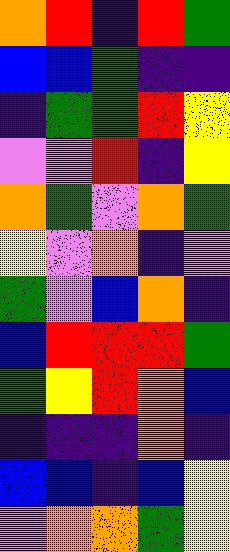[["orange", "red", "indigo", "red", "green"], ["blue", "blue", "green", "indigo", "indigo"], ["indigo", "green", "green", "red", "yellow"], ["violet", "violet", "red", "indigo", "yellow"], ["orange", "green", "violet", "orange", "green"], ["yellow", "violet", "orange", "indigo", "violet"], ["green", "violet", "blue", "orange", "indigo"], ["blue", "red", "red", "red", "green"], ["green", "yellow", "red", "orange", "blue"], ["indigo", "indigo", "indigo", "orange", "indigo"], ["blue", "blue", "indigo", "blue", "yellow"], ["violet", "orange", "orange", "green", "yellow"]]